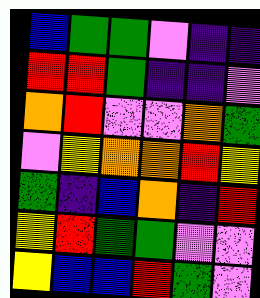[["blue", "green", "green", "violet", "indigo", "indigo"], ["red", "red", "green", "indigo", "indigo", "violet"], ["orange", "red", "violet", "violet", "orange", "green"], ["violet", "yellow", "orange", "orange", "red", "yellow"], ["green", "indigo", "blue", "orange", "indigo", "red"], ["yellow", "red", "green", "green", "violet", "violet"], ["yellow", "blue", "blue", "red", "green", "violet"]]